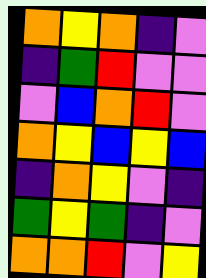[["orange", "yellow", "orange", "indigo", "violet"], ["indigo", "green", "red", "violet", "violet"], ["violet", "blue", "orange", "red", "violet"], ["orange", "yellow", "blue", "yellow", "blue"], ["indigo", "orange", "yellow", "violet", "indigo"], ["green", "yellow", "green", "indigo", "violet"], ["orange", "orange", "red", "violet", "yellow"]]